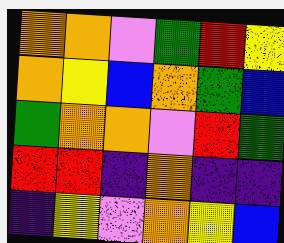[["orange", "orange", "violet", "green", "red", "yellow"], ["orange", "yellow", "blue", "orange", "green", "blue"], ["green", "orange", "orange", "violet", "red", "green"], ["red", "red", "indigo", "orange", "indigo", "indigo"], ["indigo", "yellow", "violet", "orange", "yellow", "blue"]]